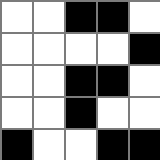[["white", "white", "black", "black", "white"], ["white", "white", "white", "white", "black"], ["white", "white", "black", "black", "white"], ["white", "white", "black", "white", "white"], ["black", "white", "white", "black", "black"]]